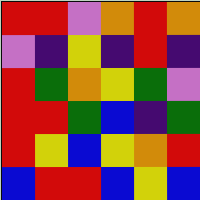[["red", "red", "violet", "orange", "red", "orange"], ["violet", "indigo", "yellow", "indigo", "red", "indigo"], ["red", "green", "orange", "yellow", "green", "violet"], ["red", "red", "green", "blue", "indigo", "green"], ["red", "yellow", "blue", "yellow", "orange", "red"], ["blue", "red", "red", "blue", "yellow", "blue"]]